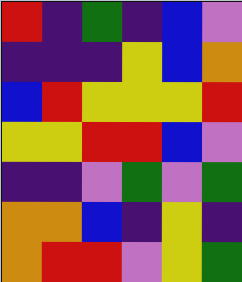[["red", "indigo", "green", "indigo", "blue", "violet"], ["indigo", "indigo", "indigo", "yellow", "blue", "orange"], ["blue", "red", "yellow", "yellow", "yellow", "red"], ["yellow", "yellow", "red", "red", "blue", "violet"], ["indigo", "indigo", "violet", "green", "violet", "green"], ["orange", "orange", "blue", "indigo", "yellow", "indigo"], ["orange", "red", "red", "violet", "yellow", "green"]]